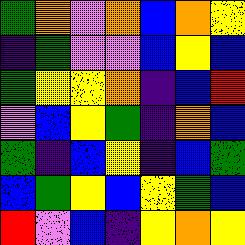[["green", "orange", "violet", "orange", "blue", "orange", "yellow"], ["indigo", "green", "violet", "violet", "blue", "yellow", "blue"], ["green", "yellow", "yellow", "orange", "indigo", "blue", "red"], ["violet", "blue", "yellow", "green", "indigo", "orange", "blue"], ["green", "indigo", "blue", "yellow", "indigo", "blue", "green"], ["blue", "green", "yellow", "blue", "yellow", "green", "blue"], ["red", "violet", "blue", "indigo", "yellow", "orange", "yellow"]]